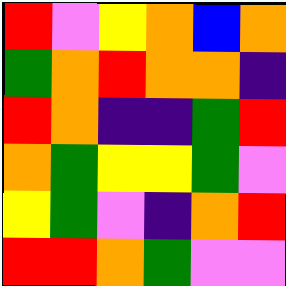[["red", "violet", "yellow", "orange", "blue", "orange"], ["green", "orange", "red", "orange", "orange", "indigo"], ["red", "orange", "indigo", "indigo", "green", "red"], ["orange", "green", "yellow", "yellow", "green", "violet"], ["yellow", "green", "violet", "indigo", "orange", "red"], ["red", "red", "orange", "green", "violet", "violet"]]